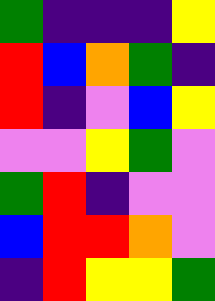[["green", "indigo", "indigo", "indigo", "yellow"], ["red", "blue", "orange", "green", "indigo"], ["red", "indigo", "violet", "blue", "yellow"], ["violet", "violet", "yellow", "green", "violet"], ["green", "red", "indigo", "violet", "violet"], ["blue", "red", "red", "orange", "violet"], ["indigo", "red", "yellow", "yellow", "green"]]